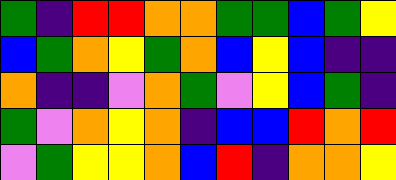[["green", "indigo", "red", "red", "orange", "orange", "green", "green", "blue", "green", "yellow"], ["blue", "green", "orange", "yellow", "green", "orange", "blue", "yellow", "blue", "indigo", "indigo"], ["orange", "indigo", "indigo", "violet", "orange", "green", "violet", "yellow", "blue", "green", "indigo"], ["green", "violet", "orange", "yellow", "orange", "indigo", "blue", "blue", "red", "orange", "red"], ["violet", "green", "yellow", "yellow", "orange", "blue", "red", "indigo", "orange", "orange", "yellow"]]